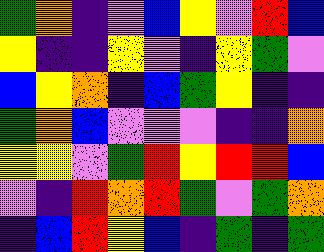[["green", "orange", "indigo", "violet", "blue", "yellow", "violet", "red", "blue"], ["yellow", "indigo", "indigo", "yellow", "violet", "indigo", "yellow", "green", "violet"], ["blue", "yellow", "orange", "indigo", "blue", "green", "yellow", "indigo", "indigo"], ["green", "orange", "blue", "violet", "violet", "violet", "indigo", "indigo", "orange"], ["yellow", "yellow", "violet", "green", "red", "yellow", "red", "red", "blue"], ["violet", "indigo", "red", "orange", "red", "green", "violet", "green", "orange"], ["indigo", "blue", "red", "yellow", "blue", "indigo", "green", "indigo", "green"]]